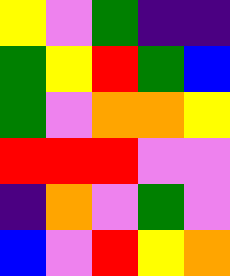[["yellow", "violet", "green", "indigo", "indigo"], ["green", "yellow", "red", "green", "blue"], ["green", "violet", "orange", "orange", "yellow"], ["red", "red", "red", "violet", "violet"], ["indigo", "orange", "violet", "green", "violet"], ["blue", "violet", "red", "yellow", "orange"]]